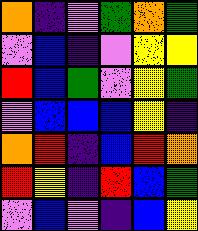[["orange", "indigo", "violet", "green", "orange", "green"], ["violet", "blue", "indigo", "violet", "yellow", "yellow"], ["red", "blue", "green", "violet", "yellow", "green"], ["violet", "blue", "blue", "blue", "yellow", "indigo"], ["orange", "red", "indigo", "blue", "red", "orange"], ["red", "yellow", "indigo", "red", "blue", "green"], ["violet", "blue", "violet", "indigo", "blue", "yellow"]]